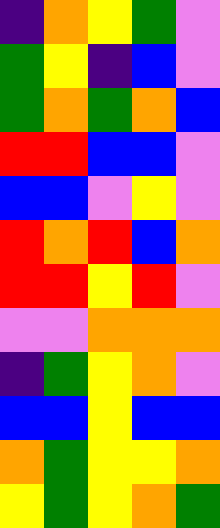[["indigo", "orange", "yellow", "green", "violet"], ["green", "yellow", "indigo", "blue", "violet"], ["green", "orange", "green", "orange", "blue"], ["red", "red", "blue", "blue", "violet"], ["blue", "blue", "violet", "yellow", "violet"], ["red", "orange", "red", "blue", "orange"], ["red", "red", "yellow", "red", "violet"], ["violet", "violet", "orange", "orange", "orange"], ["indigo", "green", "yellow", "orange", "violet"], ["blue", "blue", "yellow", "blue", "blue"], ["orange", "green", "yellow", "yellow", "orange"], ["yellow", "green", "yellow", "orange", "green"]]